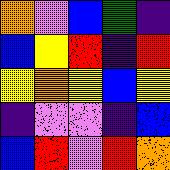[["orange", "violet", "blue", "green", "indigo"], ["blue", "yellow", "red", "indigo", "red"], ["yellow", "orange", "yellow", "blue", "yellow"], ["indigo", "violet", "violet", "indigo", "blue"], ["blue", "red", "violet", "red", "orange"]]